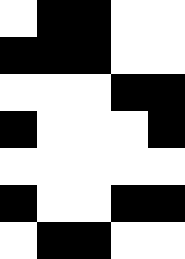[["white", "black", "black", "white", "white"], ["black", "black", "black", "white", "white"], ["white", "white", "white", "black", "black"], ["black", "white", "white", "white", "black"], ["white", "white", "white", "white", "white"], ["black", "white", "white", "black", "black"], ["white", "black", "black", "white", "white"]]